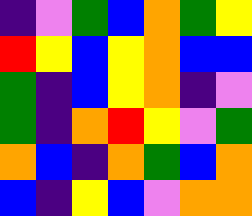[["indigo", "violet", "green", "blue", "orange", "green", "yellow"], ["red", "yellow", "blue", "yellow", "orange", "blue", "blue"], ["green", "indigo", "blue", "yellow", "orange", "indigo", "violet"], ["green", "indigo", "orange", "red", "yellow", "violet", "green"], ["orange", "blue", "indigo", "orange", "green", "blue", "orange"], ["blue", "indigo", "yellow", "blue", "violet", "orange", "orange"]]